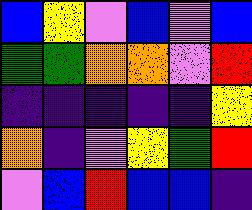[["blue", "yellow", "violet", "blue", "violet", "blue"], ["green", "green", "orange", "orange", "violet", "red"], ["indigo", "indigo", "indigo", "indigo", "indigo", "yellow"], ["orange", "indigo", "violet", "yellow", "green", "red"], ["violet", "blue", "red", "blue", "blue", "indigo"]]